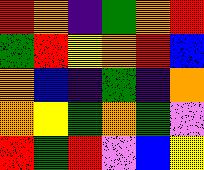[["red", "orange", "indigo", "green", "orange", "red"], ["green", "red", "yellow", "orange", "red", "blue"], ["orange", "blue", "indigo", "green", "indigo", "orange"], ["orange", "yellow", "green", "orange", "green", "violet"], ["red", "green", "red", "violet", "blue", "yellow"]]